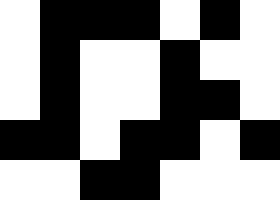[["white", "black", "black", "black", "white", "black", "white"], ["white", "black", "white", "white", "black", "white", "white"], ["white", "black", "white", "white", "black", "black", "white"], ["black", "black", "white", "black", "black", "white", "black"], ["white", "white", "black", "black", "white", "white", "white"]]